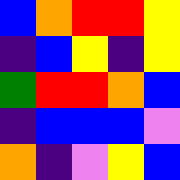[["blue", "orange", "red", "red", "yellow"], ["indigo", "blue", "yellow", "indigo", "yellow"], ["green", "red", "red", "orange", "blue"], ["indigo", "blue", "blue", "blue", "violet"], ["orange", "indigo", "violet", "yellow", "blue"]]